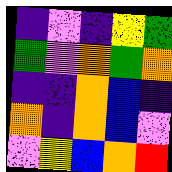[["indigo", "violet", "indigo", "yellow", "green"], ["green", "violet", "orange", "green", "orange"], ["indigo", "indigo", "orange", "blue", "indigo"], ["orange", "indigo", "orange", "blue", "violet"], ["violet", "yellow", "blue", "orange", "red"]]